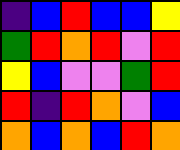[["indigo", "blue", "red", "blue", "blue", "yellow"], ["green", "red", "orange", "red", "violet", "red"], ["yellow", "blue", "violet", "violet", "green", "red"], ["red", "indigo", "red", "orange", "violet", "blue"], ["orange", "blue", "orange", "blue", "red", "orange"]]